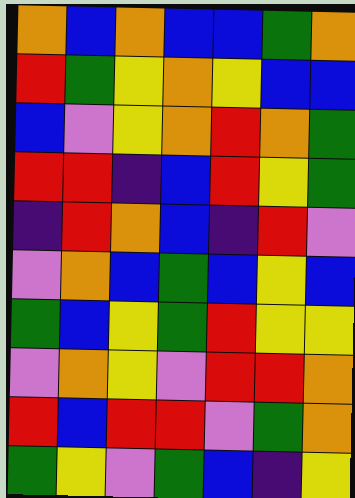[["orange", "blue", "orange", "blue", "blue", "green", "orange"], ["red", "green", "yellow", "orange", "yellow", "blue", "blue"], ["blue", "violet", "yellow", "orange", "red", "orange", "green"], ["red", "red", "indigo", "blue", "red", "yellow", "green"], ["indigo", "red", "orange", "blue", "indigo", "red", "violet"], ["violet", "orange", "blue", "green", "blue", "yellow", "blue"], ["green", "blue", "yellow", "green", "red", "yellow", "yellow"], ["violet", "orange", "yellow", "violet", "red", "red", "orange"], ["red", "blue", "red", "red", "violet", "green", "orange"], ["green", "yellow", "violet", "green", "blue", "indigo", "yellow"]]